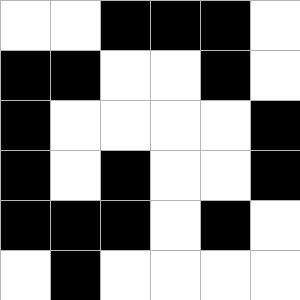[["white", "white", "black", "black", "black", "white"], ["black", "black", "white", "white", "black", "white"], ["black", "white", "white", "white", "white", "black"], ["black", "white", "black", "white", "white", "black"], ["black", "black", "black", "white", "black", "white"], ["white", "black", "white", "white", "white", "white"]]